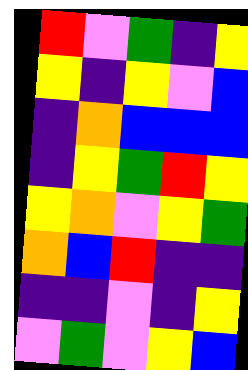[["red", "violet", "green", "indigo", "yellow"], ["yellow", "indigo", "yellow", "violet", "blue"], ["indigo", "orange", "blue", "blue", "blue"], ["indigo", "yellow", "green", "red", "yellow"], ["yellow", "orange", "violet", "yellow", "green"], ["orange", "blue", "red", "indigo", "indigo"], ["indigo", "indigo", "violet", "indigo", "yellow"], ["violet", "green", "violet", "yellow", "blue"]]